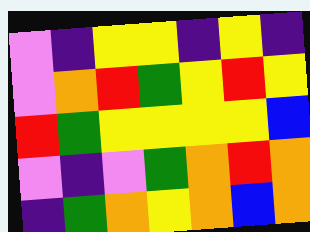[["violet", "indigo", "yellow", "yellow", "indigo", "yellow", "indigo"], ["violet", "orange", "red", "green", "yellow", "red", "yellow"], ["red", "green", "yellow", "yellow", "yellow", "yellow", "blue"], ["violet", "indigo", "violet", "green", "orange", "red", "orange"], ["indigo", "green", "orange", "yellow", "orange", "blue", "orange"]]